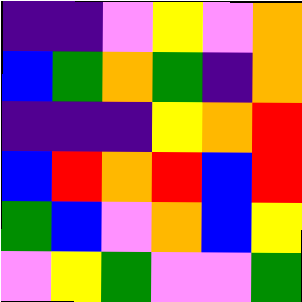[["indigo", "indigo", "violet", "yellow", "violet", "orange"], ["blue", "green", "orange", "green", "indigo", "orange"], ["indigo", "indigo", "indigo", "yellow", "orange", "red"], ["blue", "red", "orange", "red", "blue", "red"], ["green", "blue", "violet", "orange", "blue", "yellow"], ["violet", "yellow", "green", "violet", "violet", "green"]]